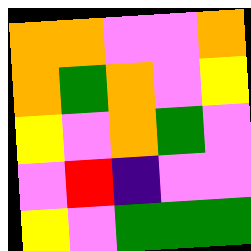[["orange", "orange", "violet", "violet", "orange"], ["orange", "green", "orange", "violet", "yellow"], ["yellow", "violet", "orange", "green", "violet"], ["violet", "red", "indigo", "violet", "violet"], ["yellow", "violet", "green", "green", "green"]]